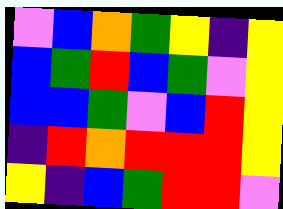[["violet", "blue", "orange", "green", "yellow", "indigo", "yellow"], ["blue", "green", "red", "blue", "green", "violet", "yellow"], ["blue", "blue", "green", "violet", "blue", "red", "yellow"], ["indigo", "red", "orange", "red", "red", "red", "yellow"], ["yellow", "indigo", "blue", "green", "red", "red", "violet"]]